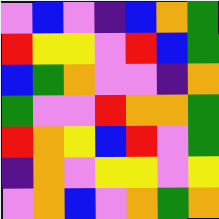[["violet", "blue", "violet", "indigo", "blue", "orange", "green"], ["red", "yellow", "yellow", "violet", "red", "blue", "green"], ["blue", "green", "orange", "violet", "violet", "indigo", "orange"], ["green", "violet", "violet", "red", "orange", "orange", "green"], ["red", "orange", "yellow", "blue", "red", "violet", "green"], ["indigo", "orange", "violet", "yellow", "yellow", "violet", "yellow"], ["violet", "orange", "blue", "violet", "orange", "green", "orange"]]